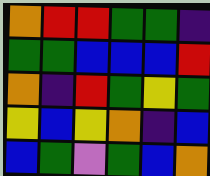[["orange", "red", "red", "green", "green", "indigo"], ["green", "green", "blue", "blue", "blue", "red"], ["orange", "indigo", "red", "green", "yellow", "green"], ["yellow", "blue", "yellow", "orange", "indigo", "blue"], ["blue", "green", "violet", "green", "blue", "orange"]]